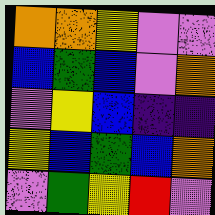[["orange", "orange", "yellow", "violet", "violet"], ["blue", "green", "blue", "violet", "orange"], ["violet", "yellow", "blue", "indigo", "indigo"], ["yellow", "blue", "green", "blue", "orange"], ["violet", "green", "yellow", "red", "violet"]]